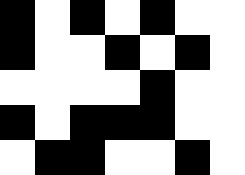[["black", "white", "black", "white", "black", "white", "white"], ["black", "white", "white", "black", "white", "black", "white"], ["white", "white", "white", "white", "black", "white", "white"], ["black", "white", "black", "black", "black", "white", "white"], ["white", "black", "black", "white", "white", "black", "white"]]